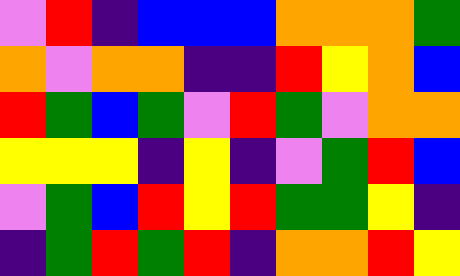[["violet", "red", "indigo", "blue", "blue", "blue", "orange", "orange", "orange", "green"], ["orange", "violet", "orange", "orange", "indigo", "indigo", "red", "yellow", "orange", "blue"], ["red", "green", "blue", "green", "violet", "red", "green", "violet", "orange", "orange"], ["yellow", "yellow", "yellow", "indigo", "yellow", "indigo", "violet", "green", "red", "blue"], ["violet", "green", "blue", "red", "yellow", "red", "green", "green", "yellow", "indigo"], ["indigo", "green", "red", "green", "red", "indigo", "orange", "orange", "red", "yellow"]]